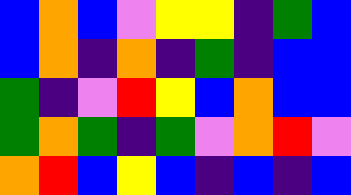[["blue", "orange", "blue", "violet", "yellow", "yellow", "indigo", "green", "blue"], ["blue", "orange", "indigo", "orange", "indigo", "green", "indigo", "blue", "blue"], ["green", "indigo", "violet", "red", "yellow", "blue", "orange", "blue", "blue"], ["green", "orange", "green", "indigo", "green", "violet", "orange", "red", "violet"], ["orange", "red", "blue", "yellow", "blue", "indigo", "blue", "indigo", "blue"]]